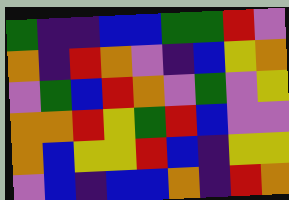[["green", "indigo", "indigo", "blue", "blue", "green", "green", "red", "violet"], ["orange", "indigo", "red", "orange", "violet", "indigo", "blue", "yellow", "orange"], ["violet", "green", "blue", "red", "orange", "violet", "green", "violet", "yellow"], ["orange", "orange", "red", "yellow", "green", "red", "blue", "violet", "violet"], ["orange", "blue", "yellow", "yellow", "red", "blue", "indigo", "yellow", "yellow"], ["violet", "blue", "indigo", "blue", "blue", "orange", "indigo", "red", "orange"]]